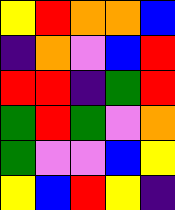[["yellow", "red", "orange", "orange", "blue"], ["indigo", "orange", "violet", "blue", "red"], ["red", "red", "indigo", "green", "red"], ["green", "red", "green", "violet", "orange"], ["green", "violet", "violet", "blue", "yellow"], ["yellow", "blue", "red", "yellow", "indigo"]]